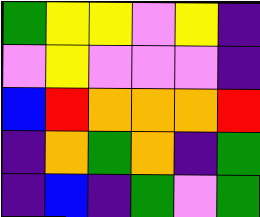[["green", "yellow", "yellow", "violet", "yellow", "indigo"], ["violet", "yellow", "violet", "violet", "violet", "indigo"], ["blue", "red", "orange", "orange", "orange", "red"], ["indigo", "orange", "green", "orange", "indigo", "green"], ["indigo", "blue", "indigo", "green", "violet", "green"]]